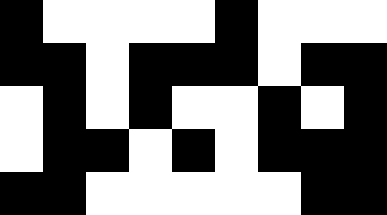[["black", "white", "white", "white", "white", "black", "white", "white", "white"], ["black", "black", "white", "black", "black", "black", "white", "black", "black"], ["white", "black", "white", "black", "white", "white", "black", "white", "black"], ["white", "black", "black", "white", "black", "white", "black", "black", "black"], ["black", "black", "white", "white", "white", "white", "white", "black", "black"]]